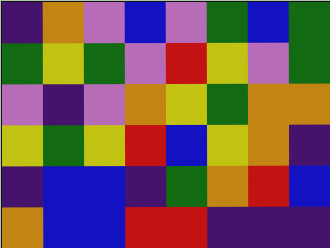[["indigo", "orange", "violet", "blue", "violet", "green", "blue", "green"], ["green", "yellow", "green", "violet", "red", "yellow", "violet", "green"], ["violet", "indigo", "violet", "orange", "yellow", "green", "orange", "orange"], ["yellow", "green", "yellow", "red", "blue", "yellow", "orange", "indigo"], ["indigo", "blue", "blue", "indigo", "green", "orange", "red", "blue"], ["orange", "blue", "blue", "red", "red", "indigo", "indigo", "indigo"]]